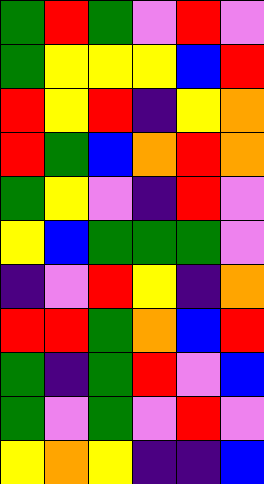[["green", "red", "green", "violet", "red", "violet"], ["green", "yellow", "yellow", "yellow", "blue", "red"], ["red", "yellow", "red", "indigo", "yellow", "orange"], ["red", "green", "blue", "orange", "red", "orange"], ["green", "yellow", "violet", "indigo", "red", "violet"], ["yellow", "blue", "green", "green", "green", "violet"], ["indigo", "violet", "red", "yellow", "indigo", "orange"], ["red", "red", "green", "orange", "blue", "red"], ["green", "indigo", "green", "red", "violet", "blue"], ["green", "violet", "green", "violet", "red", "violet"], ["yellow", "orange", "yellow", "indigo", "indigo", "blue"]]